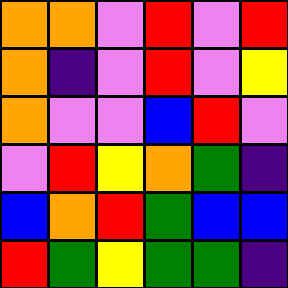[["orange", "orange", "violet", "red", "violet", "red"], ["orange", "indigo", "violet", "red", "violet", "yellow"], ["orange", "violet", "violet", "blue", "red", "violet"], ["violet", "red", "yellow", "orange", "green", "indigo"], ["blue", "orange", "red", "green", "blue", "blue"], ["red", "green", "yellow", "green", "green", "indigo"]]